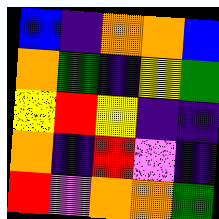[["blue", "indigo", "orange", "orange", "blue"], ["orange", "green", "indigo", "yellow", "green"], ["yellow", "red", "yellow", "indigo", "indigo"], ["orange", "indigo", "red", "violet", "indigo"], ["red", "violet", "orange", "orange", "green"]]